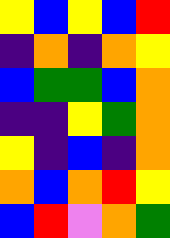[["yellow", "blue", "yellow", "blue", "red"], ["indigo", "orange", "indigo", "orange", "yellow"], ["blue", "green", "green", "blue", "orange"], ["indigo", "indigo", "yellow", "green", "orange"], ["yellow", "indigo", "blue", "indigo", "orange"], ["orange", "blue", "orange", "red", "yellow"], ["blue", "red", "violet", "orange", "green"]]